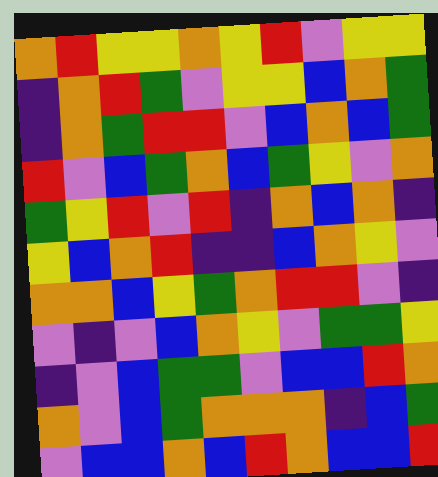[["orange", "red", "yellow", "yellow", "orange", "yellow", "red", "violet", "yellow", "yellow"], ["indigo", "orange", "red", "green", "violet", "yellow", "yellow", "blue", "orange", "green"], ["indigo", "orange", "green", "red", "red", "violet", "blue", "orange", "blue", "green"], ["red", "violet", "blue", "green", "orange", "blue", "green", "yellow", "violet", "orange"], ["green", "yellow", "red", "violet", "red", "indigo", "orange", "blue", "orange", "indigo"], ["yellow", "blue", "orange", "red", "indigo", "indigo", "blue", "orange", "yellow", "violet"], ["orange", "orange", "blue", "yellow", "green", "orange", "red", "red", "violet", "indigo"], ["violet", "indigo", "violet", "blue", "orange", "yellow", "violet", "green", "green", "yellow"], ["indigo", "violet", "blue", "green", "green", "violet", "blue", "blue", "red", "orange"], ["orange", "violet", "blue", "green", "orange", "orange", "orange", "indigo", "blue", "green"], ["violet", "blue", "blue", "orange", "blue", "red", "orange", "blue", "blue", "red"]]